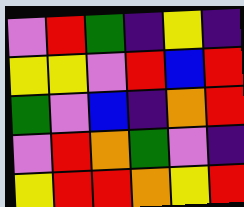[["violet", "red", "green", "indigo", "yellow", "indigo"], ["yellow", "yellow", "violet", "red", "blue", "red"], ["green", "violet", "blue", "indigo", "orange", "red"], ["violet", "red", "orange", "green", "violet", "indigo"], ["yellow", "red", "red", "orange", "yellow", "red"]]